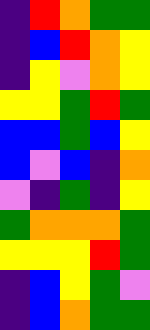[["indigo", "red", "orange", "green", "green"], ["indigo", "blue", "red", "orange", "yellow"], ["indigo", "yellow", "violet", "orange", "yellow"], ["yellow", "yellow", "green", "red", "green"], ["blue", "blue", "green", "blue", "yellow"], ["blue", "violet", "blue", "indigo", "orange"], ["violet", "indigo", "green", "indigo", "yellow"], ["green", "orange", "orange", "orange", "green"], ["yellow", "yellow", "yellow", "red", "green"], ["indigo", "blue", "yellow", "green", "violet"], ["indigo", "blue", "orange", "green", "green"]]